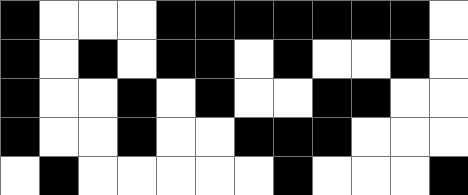[["black", "white", "white", "white", "black", "black", "black", "black", "black", "black", "black", "white"], ["black", "white", "black", "white", "black", "black", "white", "black", "white", "white", "black", "white"], ["black", "white", "white", "black", "white", "black", "white", "white", "black", "black", "white", "white"], ["black", "white", "white", "black", "white", "white", "black", "black", "black", "white", "white", "white"], ["white", "black", "white", "white", "white", "white", "white", "black", "white", "white", "white", "black"]]